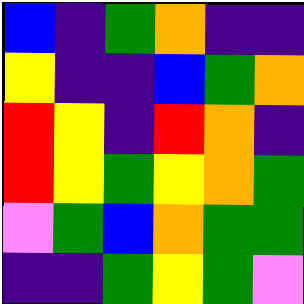[["blue", "indigo", "green", "orange", "indigo", "indigo"], ["yellow", "indigo", "indigo", "blue", "green", "orange"], ["red", "yellow", "indigo", "red", "orange", "indigo"], ["red", "yellow", "green", "yellow", "orange", "green"], ["violet", "green", "blue", "orange", "green", "green"], ["indigo", "indigo", "green", "yellow", "green", "violet"]]